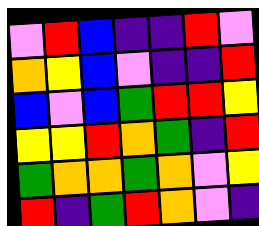[["violet", "red", "blue", "indigo", "indigo", "red", "violet"], ["orange", "yellow", "blue", "violet", "indigo", "indigo", "red"], ["blue", "violet", "blue", "green", "red", "red", "yellow"], ["yellow", "yellow", "red", "orange", "green", "indigo", "red"], ["green", "orange", "orange", "green", "orange", "violet", "yellow"], ["red", "indigo", "green", "red", "orange", "violet", "indigo"]]